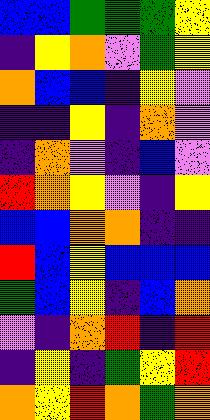[["blue", "blue", "green", "green", "green", "yellow"], ["indigo", "yellow", "orange", "violet", "green", "yellow"], ["orange", "blue", "blue", "indigo", "yellow", "violet"], ["indigo", "indigo", "yellow", "indigo", "orange", "violet"], ["indigo", "orange", "violet", "indigo", "blue", "violet"], ["red", "orange", "yellow", "violet", "indigo", "yellow"], ["blue", "blue", "orange", "orange", "indigo", "indigo"], ["red", "blue", "yellow", "blue", "blue", "blue"], ["green", "blue", "yellow", "indigo", "blue", "orange"], ["violet", "indigo", "orange", "red", "indigo", "red"], ["indigo", "yellow", "indigo", "green", "yellow", "red"], ["orange", "yellow", "red", "orange", "green", "orange"]]